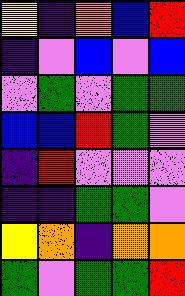[["yellow", "indigo", "orange", "blue", "red"], ["indigo", "violet", "blue", "violet", "blue"], ["violet", "green", "violet", "green", "green"], ["blue", "blue", "red", "green", "violet"], ["indigo", "red", "violet", "violet", "violet"], ["indigo", "indigo", "green", "green", "violet"], ["yellow", "orange", "indigo", "orange", "orange"], ["green", "violet", "green", "green", "red"]]